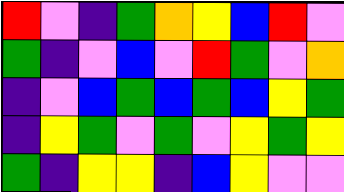[["red", "violet", "indigo", "green", "orange", "yellow", "blue", "red", "violet"], ["green", "indigo", "violet", "blue", "violet", "red", "green", "violet", "orange"], ["indigo", "violet", "blue", "green", "blue", "green", "blue", "yellow", "green"], ["indigo", "yellow", "green", "violet", "green", "violet", "yellow", "green", "yellow"], ["green", "indigo", "yellow", "yellow", "indigo", "blue", "yellow", "violet", "violet"]]